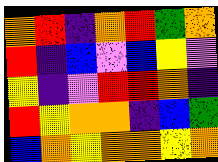[["orange", "red", "indigo", "orange", "red", "green", "orange"], ["red", "indigo", "blue", "violet", "blue", "yellow", "violet"], ["yellow", "indigo", "violet", "red", "red", "orange", "indigo"], ["red", "yellow", "orange", "orange", "indigo", "blue", "green"], ["blue", "orange", "yellow", "orange", "orange", "yellow", "orange"]]